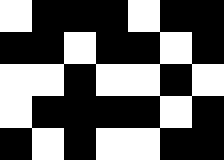[["white", "black", "black", "black", "white", "black", "black"], ["black", "black", "white", "black", "black", "white", "black"], ["white", "white", "black", "white", "white", "black", "white"], ["white", "black", "black", "black", "black", "white", "black"], ["black", "white", "black", "white", "white", "black", "black"]]